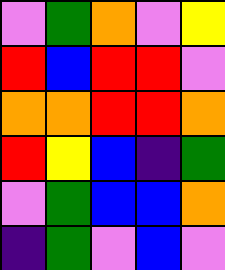[["violet", "green", "orange", "violet", "yellow"], ["red", "blue", "red", "red", "violet"], ["orange", "orange", "red", "red", "orange"], ["red", "yellow", "blue", "indigo", "green"], ["violet", "green", "blue", "blue", "orange"], ["indigo", "green", "violet", "blue", "violet"]]